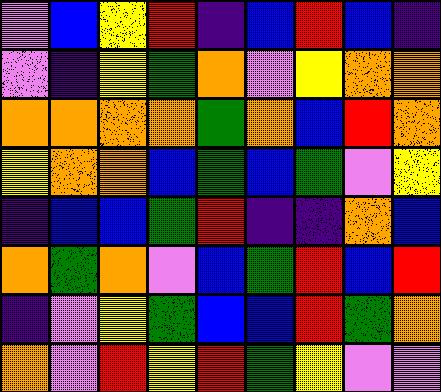[["violet", "blue", "yellow", "red", "indigo", "blue", "red", "blue", "indigo"], ["violet", "indigo", "yellow", "green", "orange", "violet", "yellow", "orange", "orange"], ["orange", "orange", "orange", "orange", "green", "orange", "blue", "red", "orange"], ["yellow", "orange", "orange", "blue", "green", "blue", "green", "violet", "yellow"], ["indigo", "blue", "blue", "green", "red", "indigo", "indigo", "orange", "blue"], ["orange", "green", "orange", "violet", "blue", "green", "red", "blue", "red"], ["indigo", "violet", "yellow", "green", "blue", "blue", "red", "green", "orange"], ["orange", "violet", "red", "yellow", "red", "green", "yellow", "violet", "violet"]]